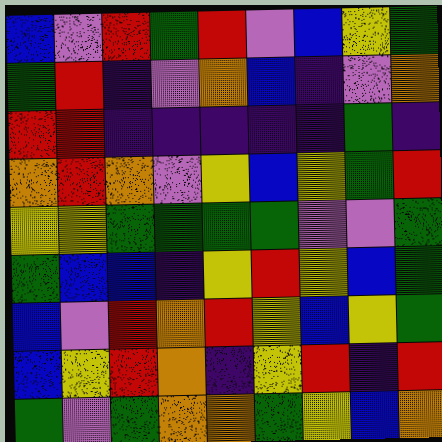[["blue", "violet", "red", "green", "red", "violet", "blue", "yellow", "green"], ["green", "red", "indigo", "violet", "orange", "blue", "indigo", "violet", "orange"], ["red", "red", "indigo", "indigo", "indigo", "indigo", "indigo", "green", "indigo"], ["orange", "red", "orange", "violet", "yellow", "blue", "yellow", "green", "red"], ["yellow", "yellow", "green", "green", "green", "green", "violet", "violet", "green"], ["green", "blue", "blue", "indigo", "yellow", "red", "yellow", "blue", "green"], ["blue", "violet", "red", "orange", "red", "yellow", "blue", "yellow", "green"], ["blue", "yellow", "red", "orange", "indigo", "yellow", "red", "indigo", "red"], ["green", "violet", "green", "orange", "orange", "green", "yellow", "blue", "orange"]]